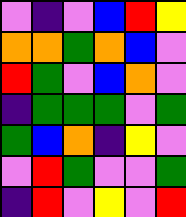[["violet", "indigo", "violet", "blue", "red", "yellow"], ["orange", "orange", "green", "orange", "blue", "violet"], ["red", "green", "violet", "blue", "orange", "violet"], ["indigo", "green", "green", "green", "violet", "green"], ["green", "blue", "orange", "indigo", "yellow", "violet"], ["violet", "red", "green", "violet", "violet", "green"], ["indigo", "red", "violet", "yellow", "violet", "red"]]